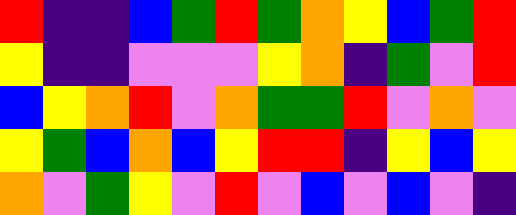[["red", "indigo", "indigo", "blue", "green", "red", "green", "orange", "yellow", "blue", "green", "red"], ["yellow", "indigo", "indigo", "violet", "violet", "violet", "yellow", "orange", "indigo", "green", "violet", "red"], ["blue", "yellow", "orange", "red", "violet", "orange", "green", "green", "red", "violet", "orange", "violet"], ["yellow", "green", "blue", "orange", "blue", "yellow", "red", "red", "indigo", "yellow", "blue", "yellow"], ["orange", "violet", "green", "yellow", "violet", "red", "violet", "blue", "violet", "blue", "violet", "indigo"]]